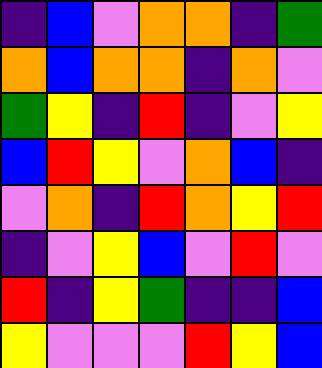[["indigo", "blue", "violet", "orange", "orange", "indigo", "green"], ["orange", "blue", "orange", "orange", "indigo", "orange", "violet"], ["green", "yellow", "indigo", "red", "indigo", "violet", "yellow"], ["blue", "red", "yellow", "violet", "orange", "blue", "indigo"], ["violet", "orange", "indigo", "red", "orange", "yellow", "red"], ["indigo", "violet", "yellow", "blue", "violet", "red", "violet"], ["red", "indigo", "yellow", "green", "indigo", "indigo", "blue"], ["yellow", "violet", "violet", "violet", "red", "yellow", "blue"]]